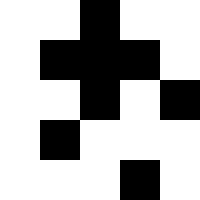[["white", "white", "black", "white", "white"], ["white", "black", "black", "black", "white"], ["white", "white", "black", "white", "black"], ["white", "black", "white", "white", "white"], ["white", "white", "white", "black", "white"]]